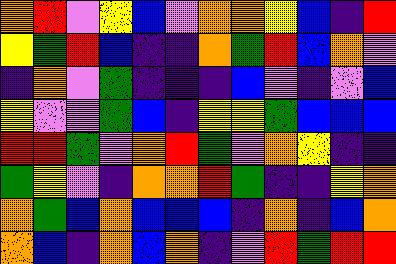[["orange", "red", "violet", "yellow", "blue", "violet", "orange", "orange", "yellow", "blue", "indigo", "red"], ["yellow", "green", "red", "blue", "indigo", "indigo", "orange", "green", "red", "blue", "orange", "violet"], ["indigo", "orange", "violet", "green", "indigo", "indigo", "indigo", "blue", "violet", "indigo", "violet", "blue"], ["yellow", "violet", "violet", "green", "blue", "indigo", "yellow", "yellow", "green", "blue", "blue", "blue"], ["red", "red", "green", "violet", "orange", "red", "green", "violet", "orange", "yellow", "indigo", "indigo"], ["green", "yellow", "violet", "indigo", "orange", "orange", "red", "green", "indigo", "indigo", "yellow", "orange"], ["orange", "green", "blue", "orange", "blue", "blue", "blue", "indigo", "orange", "indigo", "blue", "orange"], ["orange", "blue", "indigo", "orange", "blue", "orange", "indigo", "violet", "red", "green", "red", "red"]]